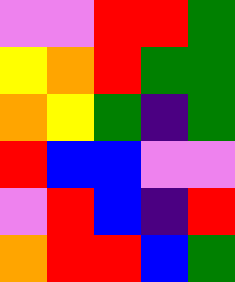[["violet", "violet", "red", "red", "green"], ["yellow", "orange", "red", "green", "green"], ["orange", "yellow", "green", "indigo", "green"], ["red", "blue", "blue", "violet", "violet"], ["violet", "red", "blue", "indigo", "red"], ["orange", "red", "red", "blue", "green"]]